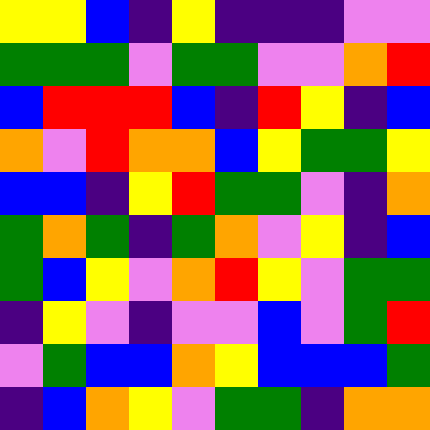[["yellow", "yellow", "blue", "indigo", "yellow", "indigo", "indigo", "indigo", "violet", "violet"], ["green", "green", "green", "violet", "green", "green", "violet", "violet", "orange", "red"], ["blue", "red", "red", "red", "blue", "indigo", "red", "yellow", "indigo", "blue"], ["orange", "violet", "red", "orange", "orange", "blue", "yellow", "green", "green", "yellow"], ["blue", "blue", "indigo", "yellow", "red", "green", "green", "violet", "indigo", "orange"], ["green", "orange", "green", "indigo", "green", "orange", "violet", "yellow", "indigo", "blue"], ["green", "blue", "yellow", "violet", "orange", "red", "yellow", "violet", "green", "green"], ["indigo", "yellow", "violet", "indigo", "violet", "violet", "blue", "violet", "green", "red"], ["violet", "green", "blue", "blue", "orange", "yellow", "blue", "blue", "blue", "green"], ["indigo", "blue", "orange", "yellow", "violet", "green", "green", "indigo", "orange", "orange"]]